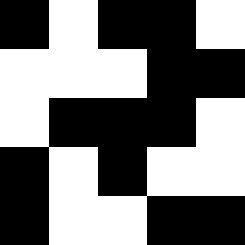[["black", "white", "black", "black", "white"], ["white", "white", "white", "black", "black"], ["white", "black", "black", "black", "white"], ["black", "white", "black", "white", "white"], ["black", "white", "white", "black", "black"]]